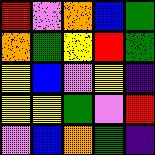[["red", "violet", "orange", "blue", "green"], ["orange", "green", "yellow", "red", "green"], ["yellow", "blue", "violet", "yellow", "indigo"], ["yellow", "yellow", "green", "violet", "red"], ["violet", "blue", "orange", "green", "indigo"]]